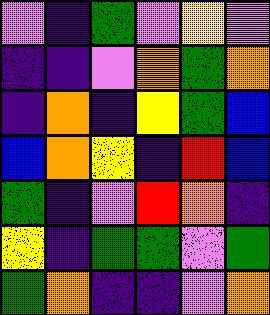[["violet", "indigo", "green", "violet", "yellow", "violet"], ["indigo", "indigo", "violet", "orange", "green", "orange"], ["indigo", "orange", "indigo", "yellow", "green", "blue"], ["blue", "orange", "yellow", "indigo", "red", "blue"], ["green", "indigo", "violet", "red", "orange", "indigo"], ["yellow", "indigo", "green", "green", "violet", "green"], ["green", "orange", "indigo", "indigo", "violet", "orange"]]